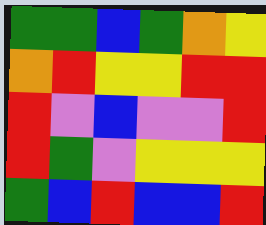[["green", "green", "blue", "green", "orange", "yellow"], ["orange", "red", "yellow", "yellow", "red", "red"], ["red", "violet", "blue", "violet", "violet", "red"], ["red", "green", "violet", "yellow", "yellow", "yellow"], ["green", "blue", "red", "blue", "blue", "red"]]